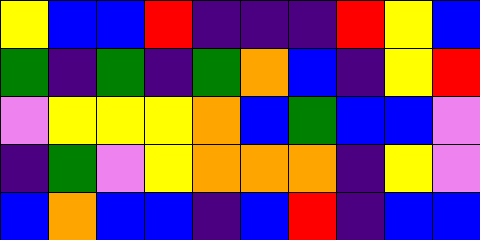[["yellow", "blue", "blue", "red", "indigo", "indigo", "indigo", "red", "yellow", "blue"], ["green", "indigo", "green", "indigo", "green", "orange", "blue", "indigo", "yellow", "red"], ["violet", "yellow", "yellow", "yellow", "orange", "blue", "green", "blue", "blue", "violet"], ["indigo", "green", "violet", "yellow", "orange", "orange", "orange", "indigo", "yellow", "violet"], ["blue", "orange", "blue", "blue", "indigo", "blue", "red", "indigo", "blue", "blue"]]